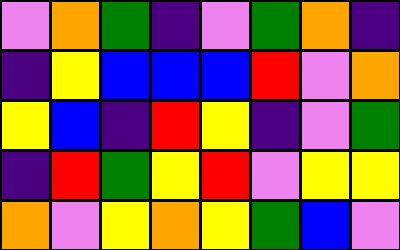[["violet", "orange", "green", "indigo", "violet", "green", "orange", "indigo"], ["indigo", "yellow", "blue", "blue", "blue", "red", "violet", "orange"], ["yellow", "blue", "indigo", "red", "yellow", "indigo", "violet", "green"], ["indigo", "red", "green", "yellow", "red", "violet", "yellow", "yellow"], ["orange", "violet", "yellow", "orange", "yellow", "green", "blue", "violet"]]